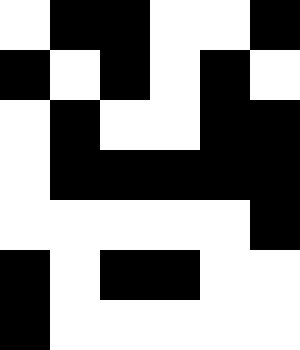[["white", "black", "black", "white", "white", "black"], ["black", "white", "black", "white", "black", "white"], ["white", "black", "white", "white", "black", "black"], ["white", "black", "black", "black", "black", "black"], ["white", "white", "white", "white", "white", "black"], ["black", "white", "black", "black", "white", "white"], ["black", "white", "white", "white", "white", "white"]]